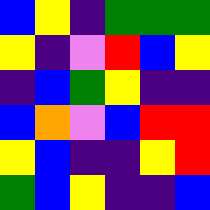[["blue", "yellow", "indigo", "green", "green", "green"], ["yellow", "indigo", "violet", "red", "blue", "yellow"], ["indigo", "blue", "green", "yellow", "indigo", "indigo"], ["blue", "orange", "violet", "blue", "red", "red"], ["yellow", "blue", "indigo", "indigo", "yellow", "red"], ["green", "blue", "yellow", "indigo", "indigo", "blue"]]